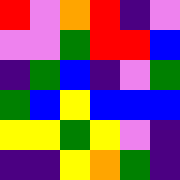[["red", "violet", "orange", "red", "indigo", "violet"], ["violet", "violet", "green", "red", "red", "blue"], ["indigo", "green", "blue", "indigo", "violet", "green"], ["green", "blue", "yellow", "blue", "blue", "blue"], ["yellow", "yellow", "green", "yellow", "violet", "indigo"], ["indigo", "indigo", "yellow", "orange", "green", "indigo"]]